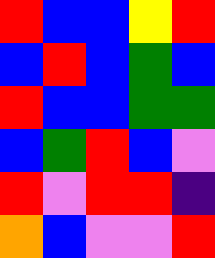[["red", "blue", "blue", "yellow", "red"], ["blue", "red", "blue", "green", "blue"], ["red", "blue", "blue", "green", "green"], ["blue", "green", "red", "blue", "violet"], ["red", "violet", "red", "red", "indigo"], ["orange", "blue", "violet", "violet", "red"]]